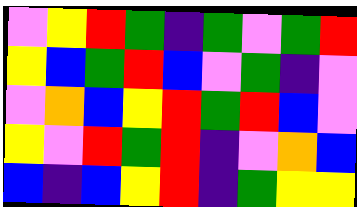[["violet", "yellow", "red", "green", "indigo", "green", "violet", "green", "red"], ["yellow", "blue", "green", "red", "blue", "violet", "green", "indigo", "violet"], ["violet", "orange", "blue", "yellow", "red", "green", "red", "blue", "violet"], ["yellow", "violet", "red", "green", "red", "indigo", "violet", "orange", "blue"], ["blue", "indigo", "blue", "yellow", "red", "indigo", "green", "yellow", "yellow"]]